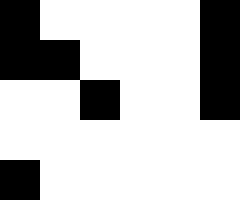[["black", "white", "white", "white", "white", "black"], ["black", "black", "white", "white", "white", "black"], ["white", "white", "black", "white", "white", "black"], ["white", "white", "white", "white", "white", "white"], ["black", "white", "white", "white", "white", "white"]]